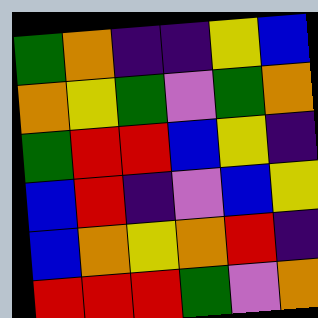[["green", "orange", "indigo", "indigo", "yellow", "blue"], ["orange", "yellow", "green", "violet", "green", "orange"], ["green", "red", "red", "blue", "yellow", "indigo"], ["blue", "red", "indigo", "violet", "blue", "yellow"], ["blue", "orange", "yellow", "orange", "red", "indigo"], ["red", "red", "red", "green", "violet", "orange"]]